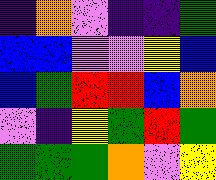[["indigo", "orange", "violet", "indigo", "indigo", "green"], ["blue", "blue", "violet", "violet", "yellow", "blue"], ["blue", "green", "red", "red", "blue", "orange"], ["violet", "indigo", "yellow", "green", "red", "green"], ["green", "green", "green", "orange", "violet", "yellow"]]